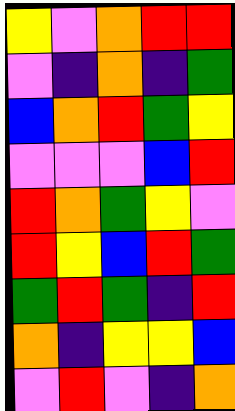[["yellow", "violet", "orange", "red", "red"], ["violet", "indigo", "orange", "indigo", "green"], ["blue", "orange", "red", "green", "yellow"], ["violet", "violet", "violet", "blue", "red"], ["red", "orange", "green", "yellow", "violet"], ["red", "yellow", "blue", "red", "green"], ["green", "red", "green", "indigo", "red"], ["orange", "indigo", "yellow", "yellow", "blue"], ["violet", "red", "violet", "indigo", "orange"]]